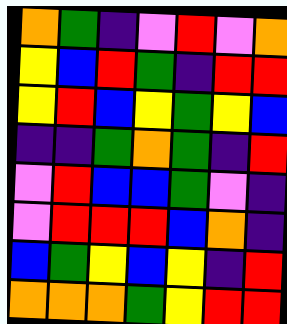[["orange", "green", "indigo", "violet", "red", "violet", "orange"], ["yellow", "blue", "red", "green", "indigo", "red", "red"], ["yellow", "red", "blue", "yellow", "green", "yellow", "blue"], ["indigo", "indigo", "green", "orange", "green", "indigo", "red"], ["violet", "red", "blue", "blue", "green", "violet", "indigo"], ["violet", "red", "red", "red", "blue", "orange", "indigo"], ["blue", "green", "yellow", "blue", "yellow", "indigo", "red"], ["orange", "orange", "orange", "green", "yellow", "red", "red"]]